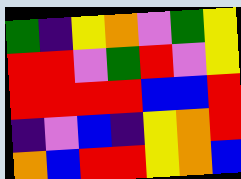[["green", "indigo", "yellow", "orange", "violet", "green", "yellow"], ["red", "red", "violet", "green", "red", "violet", "yellow"], ["red", "red", "red", "red", "blue", "blue", "red"], ["indigo", "violet", "blue", "indigo", "yellow", "orange", "red"], ["orange", "blue", "red", "red", "yellow", "orange", "blue"]]